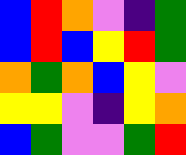[["blue", "red", "orange", "violet", "indigo", "green"], ["blue", "red", "blue", "yellow", "red", "green"], ["orange", "green", "orange", "blue", "yellow", "violet"], ["yellow", "yellow", "violet", "indigo", "yellow", "orange"], ["blue", "green", "violet", "violet", "green", "red"]]